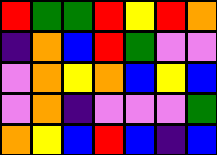[["red", "green", "green", "red", "yellow", "red", "orange"], ["indigo", "orange", "blue", "red", "green", "violet", "violet"], ["violet", "orange", "yellow", "orange", "blue", "yellow", "blue"], ["violet", "orange", "indigo", "violet", "violet", "violet", "green"], ["orange", "yellow", "blue", "red", "blue", "indigo", "blue"]]